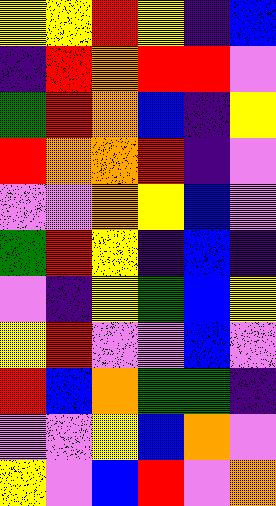[["yellow", "yellow", "red", "yellow", "indigo", "blue"], ["indigo", "red", "orange", "red", "red", "violet"], ["green", "red", "orange", "blue", "indigo", "yellow"], ["red", "orange", "orange", "red", "indigo", "violet"], ["violet", "violet", "orange", "yellow", "blue", "violet"], ["green", "red", "yellow", "indigo", "blue", "indigo"], ["violet", "indigo", "yellow", "green", "blue", "yellow"], ["yellow", "red", "violet", "violet", "blue", "violet"], ["red", "blue", "orange", "green", "green", "indigo"], ["violet", "violet", "yellow", "blue", "orange", "violet"], ["yellow", "violet", "blue", "red", "violet", "orange"]]